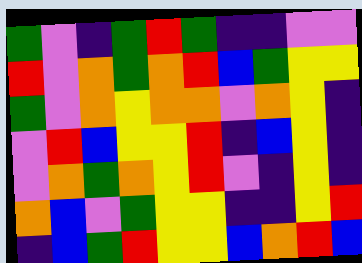[["green", "violet", "indigo", "green", "red", "green", "indigo", "indigo", "violet", "violet"], ["red", "violet", "orange", "green", "orange", "red", "blue", "green", "yellow", "yellow"], ["green", "violet", "orange", "yellow", "orange", "orange", "violet", "orange", "yellow", "indigo"], ["violet", "red", "blue", "yellow", "yellow", "red", "indigo", "blue", "yellow", "indigo"], ["violet", "orange", "green", "orange", "yellow", "red", "violet", "indigo", "yellow", "indigo"], ["orange", "blue", "violet", "green", "yellow", "yellow", "indigo", "indigo", "yellow", "red"], ["indigo", "blue", "green", "red", "yellow", "yellow", "blue", "orange", "red", "blue"]]